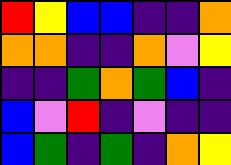[["red", "yellow", "blue", "blue", "indigo", "indigo", "orange"], ["orange", "orange", "indigo", "indigo", "orange", "violet", "yellow"], ["indigo", "indigo", "green", "orange", "green", "blue", "indigo"], ["blue", "violet", "red", "indigo", "violet", "indigo", "indigo"], ["blue", "green", "indigo", "green", "indigo", "orange", "yellow"]]